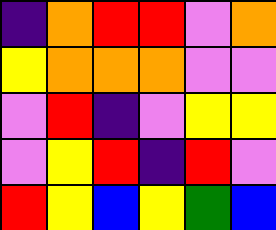[["indigo", "orange", "red", "red", "violet", "orange"], ["yellow", "orange", "orange", "orange", "violet", "violet"], ["violet", "red", "indigo", "violet", "yellow", "yellow"], ["violet", "yellow", "red", "indigo", "red", "violet"], ["red", "yellow", "blue", "yellow", "green", "blue"]]